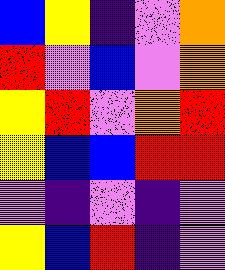[["blue", "yellow", "indigo", "violet", "orange"], ["red", "violet", "blue", "violet", "orange"], ["yellow", "red", "violet", "orange", "red"], ["yellow", "blue", "blue", "red", "red"], ["violet", "indigo", "violet", "indigo", "violet"], ["yellow", "blue", "red", "indigo", "violet"]]